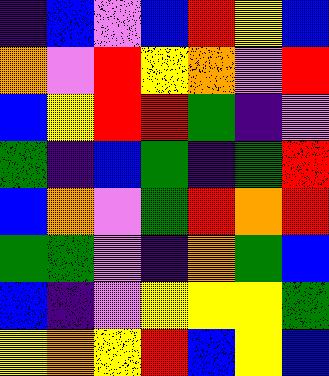[["indigo", "blue", "violet", "blue", "red", "yellow", "blue"], ["orange", "violet", "red", "yellow", "orange", "violet", "red"], ["blue", "yellow", "red", "red", "green", "indigo", "violet"], ["green", "indigo", "blue", "green", "indigo", "green", "red"], ["blue", "orange", "violet", "green", "red", "orange", "red"], ["green", "green", "violet", "indigo", "orange", "green", "blue"], ["blue", "indigo", "violet", "yellow", "yellow", "yellow", "green"], ["yellow", "orange", "yellow", "red", "blue", "yellow", "blue"]]